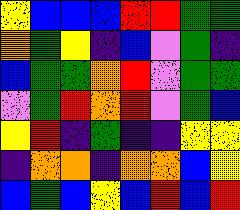[["yellow", "blue", "blue", "blue", "red", "red", "green", "green"], ["orange", "green", "yellow", "indigo", "blue", "violet", "green", "indigo"], ["blue", "green", "green", "orange", "red", "violet", "green", "green"], ["violet", "green", "red", "orange", "red", "violet", "green", "blue"], ["yellow", "red", "indigo", "green", "indigo", "indigo", "yellow", "yellow"], ["indigo", "orange", "orange", "indigo", "orange", "orange", "blue", "yellow"], ["blue", "green", "blue", "yellow", "blue", "red", "blue", "red"]]